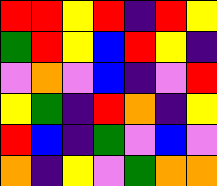[["red", "red", "yellow", "red", "indigo", "red", "yellow"], ["green", "red", "yellow", "blue", "red", "yellow", "indigo"], ["violet", "orange", "violet", "blue", "indigo", "violet", "red"], ["yellow", "green", "indigo", "red", "orange", "indigo", "yellow"], ["red", "blue", "indigo", "green", "violet", "blue", "violet"], ["orange", "indigo", "yellow", "violet", "green", "orange", "orange"]]